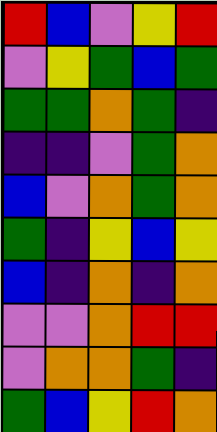[["red", "blue", "violet", "yellow", "red"], ["violet", "yellow", "green", "blue", "green"], ["green", "green", "orange", "green", "indigo"], ["indigo", "indigo", "violet", "green", "orange"], ["blue", "violet", "orange", "green", "orange"], ["green", "indigo", "yellow", "blue", "yellow"], ["blue", "indigo", "orange", "indigo", "orange"], ["violet", "violet", "orange", "red", "red"], ["violet", "orange", "orange", "green", "indigo"], ["green", "blue", "yellow", "red", "orange"]]